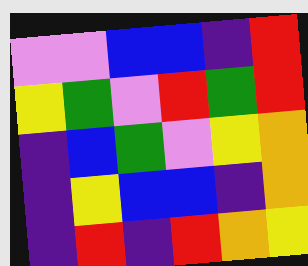[["violet", "violet", "blue", "blue", "indigo", "red"], ["yellow", "green", "violet", "red", "green", "red"], ["indigo", "blue", "green", "violet", "yellow", "orange"], ["indigo", "yellow", "blue", "blue", "indigo", "orange"], ["indigo", "red", "indigo", "red", "orange", "yellow"]]